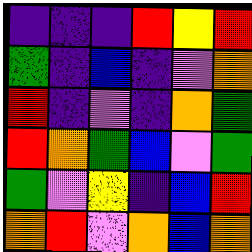[["indigo", "indigo", "indigo", "red", "yellow", "red"], ["green", "indigo", "blue", "indigo", "violet", "orange"], ["red", "indigo", "violet", "indigo", "orange", "green"], ["red", "orange", "green", "blue", "violet", "green"], ["green", "violet", "yellow", "indigo", "blue", "red"], ["orange", "red", "violet", "orange", "blue", "orange"]]